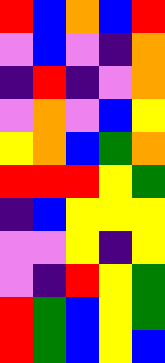[["red", "blue", "orange", "blue", "red"], ["violet", "blue", "violet", "indigo", "orange"], ["indigo", "red", "indigo", "violet", "orange"], ["violet", "orange", "violet", "blue", "yellow"], ["yellow", "orange", "blue", "green", "orange"], ["red", "red", "red", "yellow", "green"], ["indigo", "blue", "yellow", "yellow", "yellow"], ["violet", "violet", "yellow", "indigo", "yellow"], ["violet", "indigo", "red", "yellow", "green"], ["red", "green", "blue", "yellow", "green"], ["red", "green", "blue", "yellow", "blue"]]